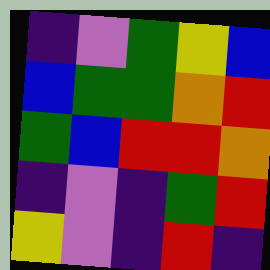[["indigo", "violet", "green", "yellow", "blue"], ["blue", "green", "green", "orange", "red"], ["green", "blue", "red", "red", "orange"], ["indigo", "violet", "indigo", "green", "red"], ["yellow", "violet", "indigo", "red", "indigo"]]